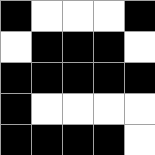[["black", "white", "white", "white", "black"], ["white", "black", "black", "black", "white"], ["black", "black", "black", "black", "black"], ["black", "white", "white", "white", "white"], ["black", "black", "black", "black", "white"]]